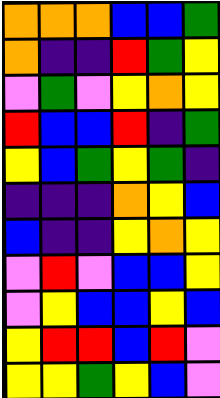[["orange", "orange", "orange", "blue", "blue", "green"], ["orange", "indigo", "indigo", "red", "green", "yellow"], ["violet", "green", "violet", "yellow", "orange", "yellow"], ["red", "blue", "blue", "red", "indigo", "green"], ["yellow", "blue", "green", "yellow", "green", "indigo"], ["indigo", "indigo", "indigo", "orange", "yellow", "blue"], ["blue", "indigo", "indigo", "yellow", "orange", "yellow"], ["violet", "red", "violet", "blue", "blue", "yellow"], ["violet", "yellow", "blue", "blue", "yellow", "blue"], ["yellow", "red", "red", "blue", "red", "violet"], ["yellow", "yellow", "green", "yellow", "blue", "violet"]]